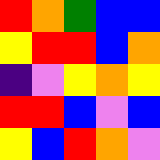[["red", "orange", "green", "blue", "blue"], ["yellow", "red", "red", "blue", "orange"], ["indigo", "violet", "yellow", "orange", "yellow"], ["red", "red", "blue", "violet", "blue"], ["yellow", "blue", "red", "orange", "violet"]]